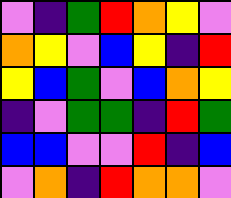[["violet", "indigo", "green", "red", "orange", "yellow", "violet"], ["orange", "yellow", "violet", "blue", "yellow", "indigo", "red"], ["yellow", "blue", "green", "violet", "blue", "orange", "yellow"], ["indigo", "violet", "green", "green", "indigo", "red", "green"], ["blue", "blue", "violet", "violet", "red", "indigo", "blue"], ["violet", "orange", "indigo", "red", "orange", "orange", "violet"]]